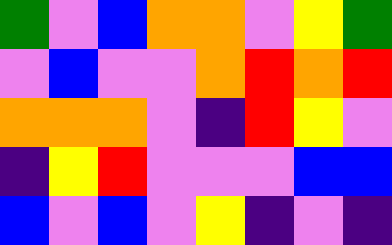[["green", "violet", "blue", "orange", "orange", "violet", "yellow", "green"], ["violet", "blue", "violet", "violet", "orange", "red", "orange", "red"], ["orange", "orange", "orange", "violet", "indigo", "red", "yellow", "violet"], ["indigo", "yellow", "red", "violet", "violet", "violet", "blue", "blue"], ["blue", "violet", "blue", "violet", "yellow", "indigo", "violet", "indigo"]]